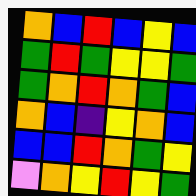[["orange", "blue", "red", "blue", "yellow", "blue"], ["green", "red", "green", "yellow", "yellow", "green"], ["green", "orange", "red", "orange", "green", "blue"], ["orange", "blue", "indigo", "yellow", "orange", "blue"], ["blue", "blue", "red", "orange", "green", "yellow"], ["violet", "orange", "yellow", "red", "yellow", "green"]]